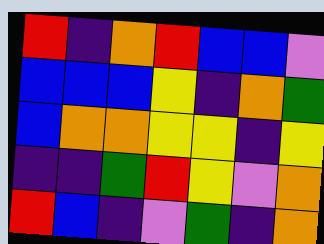[["red", "indigo", "orange", "red", "blue", "blue", "violet"], ["blue", "blue", "blue", "yellow", "indigo", "orange", "green"], ["blue", "orange", "orange", "yellow", "yellow", "indigo", "yellow"], ["indigo", "indigo", "green", "red", "yellow", "violet", "orange"], ["red", "blue", "indigo", "violet", "green", "indigo", "orange"]]